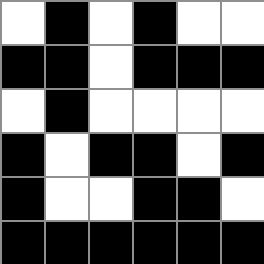[["white", "black", "white", "black", "white", "white"], ["black", "black", "white", "black", "black", "black"], ["white", "black", "white", "white", "white", "white"], ["black", "white", "black", "black", "white", "black"], ["black", "white", "white", "black", "black", "white"], ["black", "black", "black", "black", "black", "black"]]